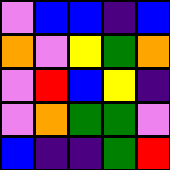[["violet", "blue", "blue", "indigo", "blue"], ["orange", "violet", "yellow", "green", "orange"], ["violet", "red", "blue", "yellow", "indigo"], ["violet", "orange", "green", "green", "violet"], ["blue", "indigo", "indigo", "green", "red"]]